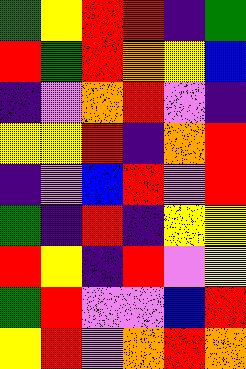[["green", "yellow", "red", "red", "indigo", "green"], ["red", "green", "red", "orange", "yellow", "blue"], ["indigo", "violet", "orange", "red", "violet", "indigo"], ["yellow", "yellow", "red", "indigo", "orange", "red"], ["indigo", "violet", "blue", "red", "violet", "red"], ["green", "indigo", "red", "indigo", "yellow", "yellow"], ["red", "yellow", "indigo", "red", "violet", "yellow"], ["green", "red", "violet", "violet", "blue", "red"], ["yellow", "red", "violet", "orange", "red", "orange"]]